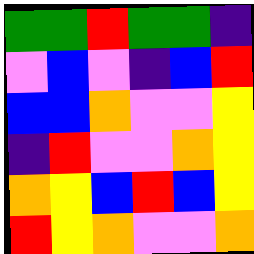[["green", "green", "red", "green", "green", "indigo"], ["violet", "blue", "violet", "indigo", "blue", "red"], ["blue", "blue", "orange", "violet", "violet", "yellow"], ["indigo", "red", "violet", "violet", "orange", "yellow"], ["orange", "yellow", "blue", "red", "blue", "yellow"], ["red", "yellow", "orange", "violet", "violet", "orange"]]